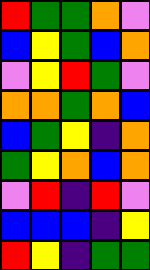[["red", "green", "green", "orange", "violet"], ["blue", "yellow", "green", "blue", "orange"], ["violet", "yellow", "red", "green", "violet"], ["orange", "orange", "green", "orange", "blue"], ["blue", "green", "yellow", "indigo", "orange"], ["green", "yellow", "orange", "blue", "orange"], ["violet", "red", "indigo", "red", "violet"], ["blue", "blue", "blue", "indigo", "yellow"], ["red", "yellow", "indigo", "green", "green"]]